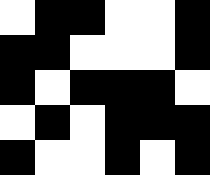[["white", "black", "black", "white", "white", "black"], ["black", "black", "white", "white", "white", "black"], ["black", "white", "black", "black", "black", "white"], ["white", "black", "white", "black", "black", "black"], ["black", "white", "white", "black", "white", "black"]]